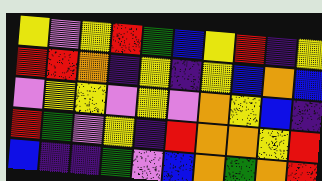[["yellow", "violet", "yellow", "red", "green", "blue", "yellow", "red", "indigo", "yellow"], ["red", "red", "orange", "indigo", "yellow", "indigo", "yellow", "blue", "orange", "blue"], ["violet", "yellow", "yellow", "violet", "yellow", "violet", "orange", "yellow", "blue", "indigo"], ["red", "green", "violet", "yellow", "indigo", "red", "orange", "orange", "yellow", "red"], ["blue", "indigo", "indigo", "green", "violet", "blue", "orange", "green", "orange", "red"]]